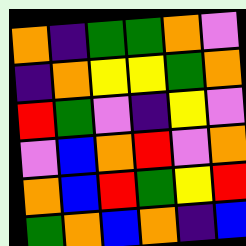[["orange", "indigo", "green", "green", "orange", "violet"], ["indigo", "orange", "yellow", "yellow", "green", "orange"], ["red", "green", "violet", "indigo", "yellow", "violet"], ["violet", "blue", "orange", "red", "violet", "orange"], ["orange", "blue", "red", "green", "yellow", "red"], ["green", "orange", "blue", "orange", "indigo", "blue"]]